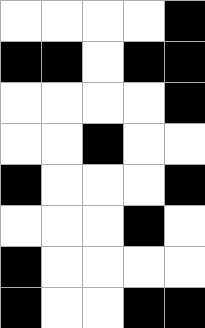[["white", "white", "white", "white", "black"], ["black", "black", "white", "black", "black"], ["white", "white", "white", "white", "black"], ["white", "white", "black", "white", "white"], ["black", "white", "white", "white", "black"], ["white", "white", "white", "black", "white"], ["black", "white", "white", "white", "white"], ["black", "white", "white", "black", "black"]]